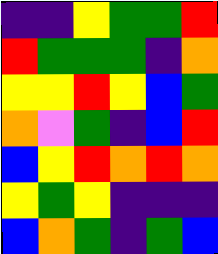[["indigo", "indigo", "yellow", "green", "green", "red"], ["red", "green", "green", "green", "indigo", "orange"], ["yellow", "yellow", "red", "yellow", "blue", "green"], ["orange", "violet", "green", "indigo", "blue", "red"], ["blue", "yellow", "red", "orange", "red", "orange"], ["yellow", "green", "yellow", "indigo", "indigo", "indigo"], ["blue", "orange", "green", "indigo", "green", "blue"]]